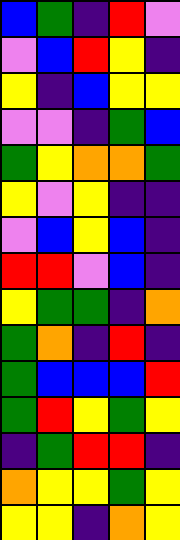[["blue", "green", "indigo", "red", "violet"], ["violet", "blue", "red", "yellow", "indigo"], ["yellow", "indigo", "blue", "yellow", "yellow"], ["violet", "violet", "indigo", "green", "blue"], ["green", "yellow", "orange", "orange", "green"], ["yellow", "violet", "yellow", "indigo", "indigo"], ["violet", "blue", "yellow", "blue", "indigo"], ["red", "red", "violet", "blue", "indigo"], ["yellow", "green", "green", "indigo", "orange"], ["green", "orange", "indigo", "red", "indigo"], ["green", "blue", "blue", "blue", "red"], ["green", "red", "yellow", "green", "yellow"], ["indigo", "green", "red", "red", "indigo"], ["orange", "yellow", "yellow", "green", "yellow"], ["yellow", "yellow", "indigo", "orange", "yellow"]]